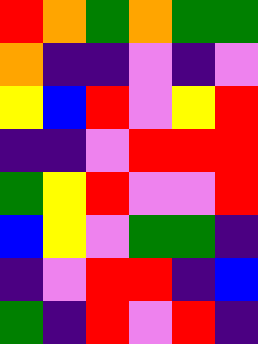[["red", "orange", "green", "orange", "green", "green"], ["orange", "indigo", "indigo", "violet", "indigo", "violet"], ["yellow", "blue", "red", "violet", "yellow", "red"], ["indigo", "indigo", "violet", "red", "red", "red"], ["green", "yellow", "red", "violet", "violet", "red"], ["blue", "yellow", "violet", "green", "green", "indigo"], ["indigo", "violet", "red", "red", "indigo", "blue"], ["green", "indigo", "red", "violet", "red", "indigo"]]